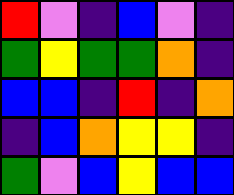[["red", "violet", "indigo", "blue", "violet", "indigo"], ["green", "yellow", "green", "green", "orange", "indigo"], ["blue", "blue", "indigo", "red", "indigo", "orange"], ["indigo", "blue", "orange", "yellow", "yellow", "indigo"], ["green", "violet", "blue", "yellow", "blue", "blue"]]